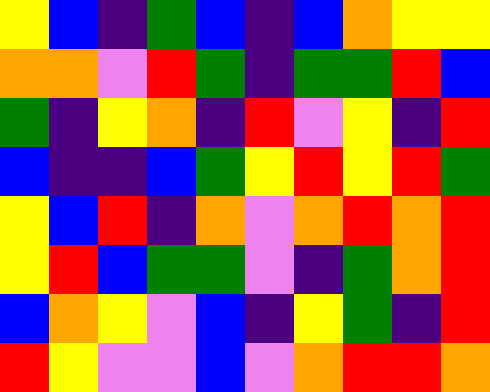[["yellow", "blue", "indigo", "green", "blue", "indigo", "blue", "orange", "yellow", "yellow"], ["orange", "orange", "violet", "red", "green", "indigo", "green", "green", "red", "blue"], ["green", "indigo", "yellow", "orange", "indigo", "red", "violet", "yellow", "indigo", "red"], ["blue", "indigo", "indigo", "blue", "green", "yellow", "red", "yellow", "red", "green"], ["yellow", "blue", "red", "indigo", "orange", "violet", "orange", "red", "orange", "red"], ["yellow", "red", "blue", "green", "green", "violet", "indigo", "green", "orange", "red"], ["blue", "orange", "yellow", "violet", "blue", "indigo", "yellow", "green", "indigo", "red"], ["red", "yellow", "violet", "violet", "blue", "violet", "orange", "red", "red", "orange"]]